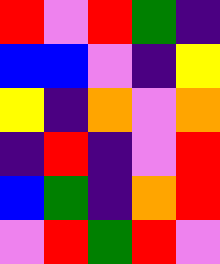[["red", "violet", "red", "green", "indigo"], ["blue", "blue", "violet", "indigo", "yellow"], ["yellow", "indigo", "orange", "violet", "orange"], ["indigo", "red", "indigo", "violet", "red"], ["blue", "green", "indigo", "orange", "red"], ["violet", "red", "green", "red", "violet"]]